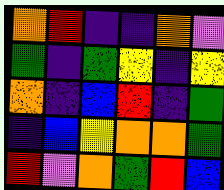[["orange", "red", "indigo", "indigo", "orange", "violet"], ["green", "indigo", "green", "yellow", "indigo", "yellow"], ["orange", "indigo", "blue", "red", "indigo", "green"], ["indigo", "blue", "yellow", "orange", "orange", "green"], ["red", "violet", "orange", "green", "red", "blue"]]